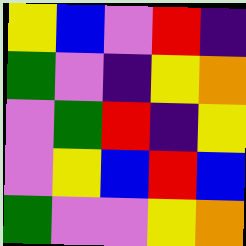[["yellow", "blue", "violet", "red", "indigo"], ["green", "violet", "indigo", "yellow", "orange"], ["violet", "green", "red", "indigo", "yellow"], ["violet", "yellow", "blue", "red", "blue"], ["green", "violet", "violet", "yellow", "orange"]]